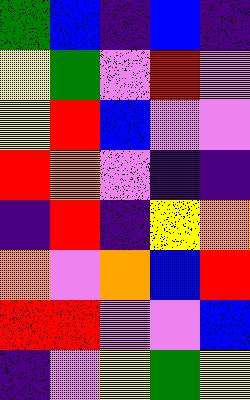[["green", "blue", "indigo", "blue", "indigo"], ["yellow", "green", "violet", "red", "violet"], ["yellow", "red", "blue", "violet", "violet"], ["red", "orange", "violet", "indigo", "indigo"], ["indigo", "red", "indigo", "yellow", "orange"], ["orange", "violet", "orange", "blue", "red"], ["red", "red", "violet", "violet", "blue"], ["indigo", "violet", "yellow", "green", "yellow"]]